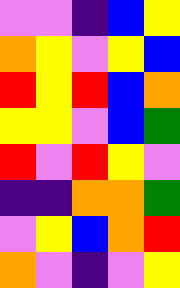[["violet", "violet", "indigo", "blue", "yellow"], ["orange", "yellow", "violet", "yellow", "blue"], ["red", "yellow", "red", "blue", "orange"], ["yellow", "yellow", "violet", "blue", "green"], ["red", "violet", "red", "yellow", "violet"], ["indigo", "indigo", "orange", "orange", "green"], ["violet", "yellow", "blue", "orange", "red"], ["orange", "violet", "indigo", "violet", "yellow"]]